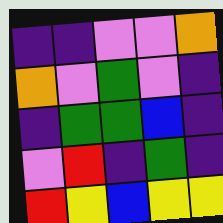[["indigo", "indigo", "violet", "violet", "orange"], ["orange", "violet", "green", "violet", "indigo"], ["indigo", "green", "green", "blue", "indigo"], ["violet", "red", "indigo", "green", "indigo"], ["red", "yellow", "blue", "yellow", "yellow"]]